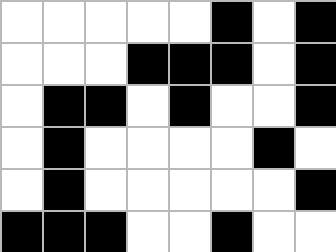[["white", "white", "white", "white", "white", "black", "white", "black"], ["white", "white", "white", "black", "black", "black", "white", "black"], ["white", "black", "black", "white", "black", "white", "white", "black"], ["white", "black", "white", "white", "white", "white", "black", "white"], ["white", "black", "white", "white", "white", "white", "white", "black"], ["black", "black", "black", "white", "white", "black", "white", "white"]]